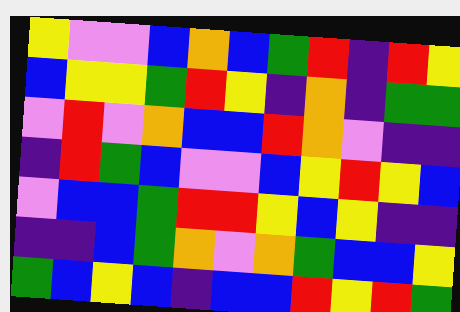[["yellow", "violet", "violet", "blue", "orange", "blue", "green", "red", "indigo", "red", "yellow"], ["blue", "yellow", "yellow", "green", "red", "yellow", "indigo", "orange", "indigo", "green", "green"], ["violet", "red", "violet", "orange", "blue", "blue", "red", "orange", "violet", "indigo", "indigo"], ["indigo", "red", "green", "blue", "violet", "violet", "blue", "yellow", "red", "yellow", "blue"], ["violet", "blue", "blue", "green", "red", "red", "yellow", "blue", "yellow", "indigo", "indigo"], ["indigo", "indigo", "blue", "green", "orange", "violet", "orange", "green", "blue", "blue", "yellow"], ["green", "blue", "yellow", "blue", "indigo", "blue", "blue", "red", "yellow", "red", "green"]]